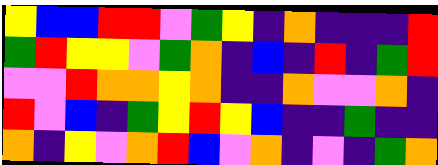[["yellow", "blue", "blue", "red", "red", "violet", "green", "yellow", "indigo", "orange", "indigo", "indigo", "indigo", "red"], ["green", "red", "yellow", "yellow", "violet", "green", "orange", "indigo", "blue", "indigo", "red", "indigo", "green", "red"], ["violet", "violet", "red", "orange", "orange", "yellow", "orange", "indigo", "indigo", "orange", "violet", "violet", "orange", "indigo"], ["red", "violet", "blue", "indigo", "green", "yellow", "red", "yellow", "blue", "indigo", "indigo", "green", "indigo", "indigo"], ["orange", "indigo", "yellow", "violet", "orange", "red", "blue", "violet", "orange", "indigo", "violet", "indigo", "green", "orange"]]